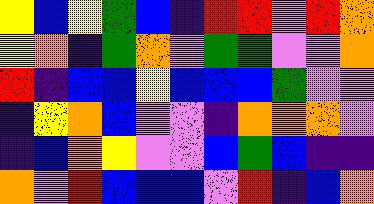[["yellow", "blue", "yellow", "green", "blue", "indigo", "red", "red", "violet", "red", "orange"], ["yellow", "orange", "indigo", "green", "orange", "violet", "green", "green", "violet", "violet", "orange"], ["red", "indigo", "blue", "blue", "yellow", "blue", "blue", "blue", "green", "violet", "violet"], ["indigo", "yellow", "orange", "blue", "violet", "violet", "indigo", "orange", "orange", "orange", "violet"], ["indigo", "blue", "orange", "yellow", "violet", "violet", "blue", "green", "blue", "indigo", "indigo"], ["orange", "violet", "red", "blue", "blue", "blue", "violet", "red", "indigo", "blue", "orange"]]